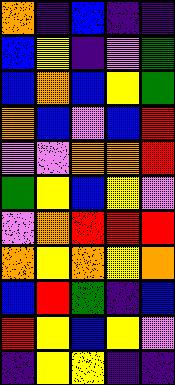[["orange", "indigo", "blue", "indigo", "indigo"], ["blue", "yellow", "indigo", "violet", "green"], ["blue", "orange", "blue", "yellow", "green"], ["orange", "blue", "violet", "blue", "red"], ["violet", "violet", "orange", "orange", "red"], ["green", "yellow", "blue", "yellow", "violet"], ["violet", "orange", "red", "red", "red"], ["orange", "yellow", "orange", "yellow", "orange"], ["blue", "red", "green", "indigo", "blue"], ["red", "yellow", "blue", "yellow", "violet"], ["indigo", "yellow", "yellow", "indigo", "indigo"]]